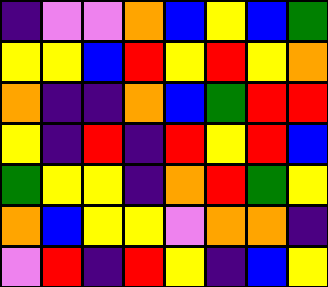[["indigo", "violet", "violet", "orange", "blue", "yellow", "blue", "green"], ["yellow", "yellow", "blue", "red", "yellow", "red", "yellow", "orange"], ["orange", "indigo", "indigo", "orange", "blue", "green", "red", "red"], ["yellow", "indigo", "red", "indigo", "red", "yellow", "red", "blue"], ["green", "yellow", "yellow", "indigo", "orange", "red", "green", "yellow"], ["orange", "blue", "yellow", "yellow", "violet", "orange", "orange", "indigo"], ["violet", "red", "indigo", "red", "yellow", "indigo", "blue", "yellow"]]